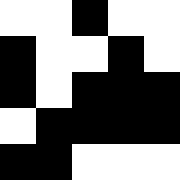[["white", "white", "black", "white", "white"], ["black", "white", "white", "black", "white"], ["black", "white", "black", "black", "black"], ["white", "black", "black", "black", "black"], ["black", "black", "white", "white", "white"]]